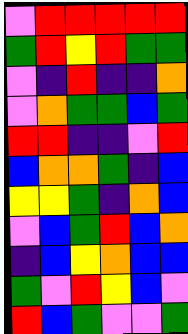[["violet", "red", "red", "red", "red", "red"], ["green", "red", "yellow", "red", "green", "green"], ["violet", "indigo", "red", "indigo", "indigo", "orange"], ["violet", "orange", "green", "green", "blue", "green"], ["red", "red", "indigo", "indigo", "violet", "red"], ["blue", "orange", "orange", "green", "indigo", "blue"], ["yellow", "yellow", "green", "indigo", "orange", "blue"], ["violet", "blue", "green", "red", "blue", "orange"], ["indigo", "blue", "yellow", "orange", "blue", "blue"], ["green", "violet", "red", "yellow", "blue", "violet"], ["red", "blue", "green", "violet", "violet", "green"]]